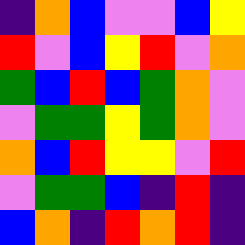[["indigo", "orange", "blue", "violet", "violet", "blue", "yellow"], ["red", "violet", "blue", "yellow", "red", "violet", "orange"], ["green", "blue", "red", "blue", "green", "orange", "violet"], ["violet", "green", "green", "yellow", "green", "orange", "violet"], ["orange", "blue", "red", "yellow", "yellow", "violet", "red"], ["violet", "green", "green", "blue", "indigo", "red", "indigo"], ["blue", "orange", "indigo", "red", "orange", "red", "indigo"]]